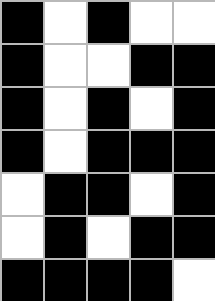[["black", "white", "black", "white", "white"], ["black", "white", "white", "black", "black"], ["black", "white", "black", "white", "black"], ["black", "white", "black", "black", "black"], ["white", "black", "black", "white", "black"], ["white", "black", "white", "black", "black"], ["black", "black", "black", "black", "white"]]